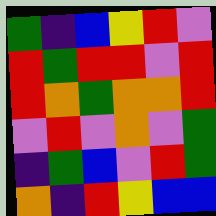[["green", "indigo", "blue", "yellow", "red", "violet"], ["red", "green", "red", "red", "violet", "red"], ["red", "orange", "green", "orange", "orange", "red"], ["violet", "red", "violet", "orange", "violet", "green"], ["indigo", "green", "blue", "violet", "red", "green"], ["orange", "indigo", "red", "yellow", "blue", "blue"]]